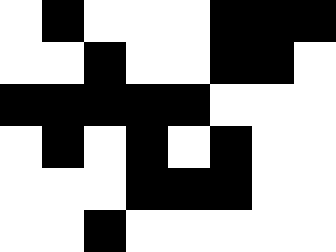[["white", "black", "white", "white", "white", "black", "black", "black"], ["white", "white", "black", "white", "white", "black", "black", "white"], ["black", "black", "black", "black", "black", "white", "white", "white"], ["white", "black", "white", "black", "white", "black", "white", "white"], ["white", "white", "white", "black", "black", "black", "white", "white"], ["white", "white", "black", "white", "white", "white", "white", "white"]]